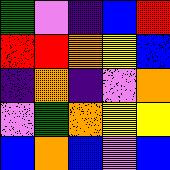[["green", "violet", "indigo", "blue", "red"], ["red", "red", "orange", "yellow", "blue"], ["indigo", "orange", "indigo", "violet", "orange"], ["violet", "green", "orange", "yellow", "yellow"], ["blue", "orange", "blue", "violet", "blue"]]